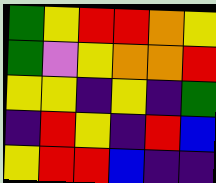[["green", "yellow", "red", "red", "orange", "yellow"], ["green", "violet", "yellow", "orange", "orange", "red"], ["yellow", "yellow", "indigo", "yellow", "indigo", "green"], ["indigo", "red", "yellow", "indigo", "red", "blue"], ["yellow", "red", "red", "blue", "indigo", "indigo"]]